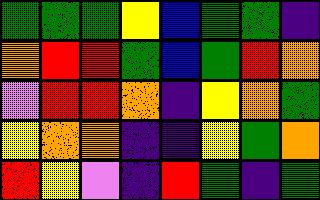[["green", "green", "green", "yellow", "blue", "green", "green", "indigo"], ["orange", "red", "red", "green", "blue", "green", "red", "orange"], ["violet", "red", "red", "orange", "indigo", "yellow", "orange", "green"], ["yellow", "orange", "orange", "indigo", "indigo", "yellow", "green", "orange"], ["red", "yellow", "violet", "indigo", "red", "green", "indigo", "green"]]